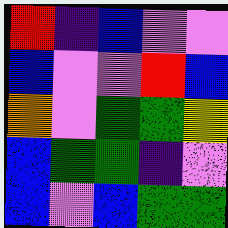[["red", "indigo", "blue", "violet", "violet"], ["blue", "violet", "violet", "red", "blue"], ["orange", "violet", "green", "green", "yellow"], ["blue", "green", "green", "indigo", "violet"], ["blue", "violet", "blue", "green", "green"]]